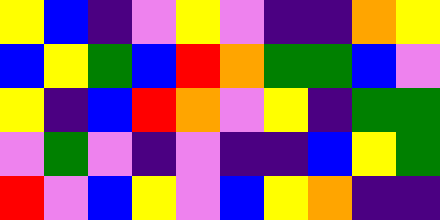[["yellow", "blue", "indigo", "violet", "yellow", "violet", "indigo", "indigo", "orange", "yellow"], ["blue", "yellow", "green", "blue", "red", "orange", "green", "green", "blue", "violet"], ["yellow", "indigo", "blue", "red", "orange", "violet", "yellow", "indigo", "green", "green"], ["violet", "green", "violet", "indigo", "violet", "indigo", "indigo", "blue", "yellow", "green"], ["red", "violet", "blue", "yellow", "violet", "blue", "yellow", "orange", "indigo", "indigo"]]